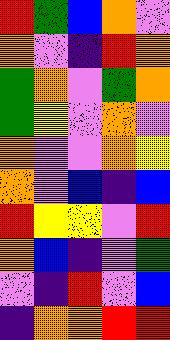[["red", "green", "blue", "orange", "violet"], ["orange", "violet", "indigo", "red", "orange"], ["green", "orange", "violet", "green", "orange"], ["green", "yellow", "violet", "orange", "violet"], ["orange", "violet", "violet", "orange", "yellow"], ["orange", "violet", "blue", "indigo", "blue"], ["red", "yellow", "yellow", "violet", "red"], ["orange", "blue", "indigo", "violet", "green"], ["violet", "indigo", "red", "violet", "blue"], ["indigo", "orange", "orange", "red", "red"]]